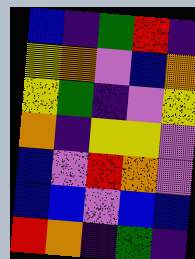[["blue", "indigo", "green", "red", "indigo"], ["yellow", "orange", "violet", "blue", "orange"], ["yellow", "green", "indigo", "violet", "yellow"], ["orange", "indigo", "yellow", "yellow", "violet"], ["blue", "violet", "red", "orange", "violet"], ["blue", "blue", "violet", "blue", "blue"], ["red", "orange", "indigo", "green", "indigo"]]